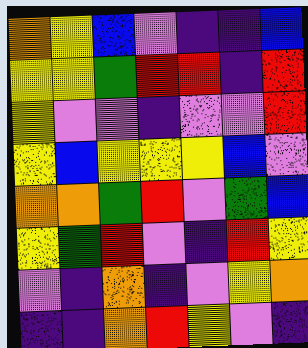[["orange", "yellow", "blue", "violet", "indigo", "indigo", "blue"], ["yellow", "yellow", "green", "red", "red", "indigo", "red"], ["yellow", "violet", "violet", "indigo", "violet", "violet", "red"], ["yellow", "blue", "yellow", "yellow", "yellow", "blue", "violet"], ["orange", "orange", "green", "red", "violet", "green", "blue"], ["yellow", "green", "red", "violet", "indigo", "red", "yellow"], ["violet", "indigo", "orange", "indigo", "violet", "yellow", "orange"], ["indigo", "indigo", "orange", "red", "yellow", "violet", "indigo"]]